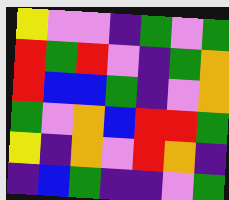[["yellow", "violet", "violet", "indigo", "green", "violet", "green"], ["red", "green", "red", "violet", "indigo", "green", "orange"], ["red", "blue", "blue", "green", "indigo", "violet", "orange"], ["green", "violet", "orange", "blue", "red", "red", "green"], ["yellow", "indigo", "orange", "violet", "red", "orange", "indigo"], ["indigo", "blue", "green", "indigo", "indigo", "violet", "green"]]